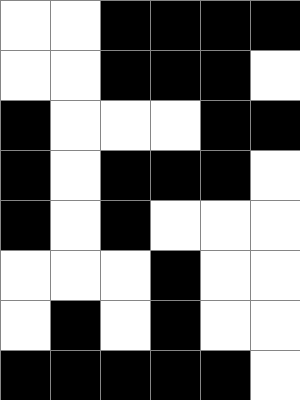[["white", "white", "black", "black", "black", "black"], ["white", "white", "black", "black", "black", "white"], ["black", "white", "white", "white", "black", "black"], ["black", "white", "black", "black", "black", "white"], ["black", "white", "black", "white", "white", "white"], ["white", "white", "white", "black", "white", "white"], ["white", "black", "white", "black", "white", "white"], ["black", "black", "black", "black", "black", "white"]]